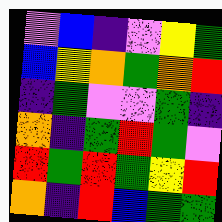[["violet", "blue", "indigo", "violet", "yellow", "green"], ["blue", "yellow", "orange", "green", "orange", "red"], ["indigo", "green", "violet", "violet", "green", "indigo"], ["orange", "indigo", "green", "red", "green", "violet"], ["red", "green", "red", "green", "yellow", "red"], ["orange", "indigo", "red", "blue", "green", "green"]]